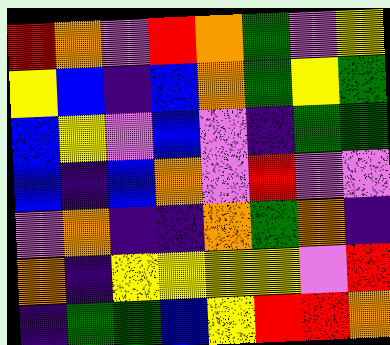[["red", "orange", "violet", "red", "orange", "green", "violet", "yellow"], ["yellow", "blue", "indigo", "blue", "orange", "green", "yellow", "green"], ["blue", "yellow", "violet", "blue", "violet", "indigo", "green", "green"], ["blue", "indigo", "blue", "orange", "violet", "red", "violet", "violet"], ["violet", "orange", "indigo", "indigo", "orange", "green", "orange", "indigo"], ["orange", "indigo", "yellow", "yellow", "yellow", "yellow", "violet", "red"], ["indigo", "green", "green", "blue", "yellow", "red", "red", "orange"]]